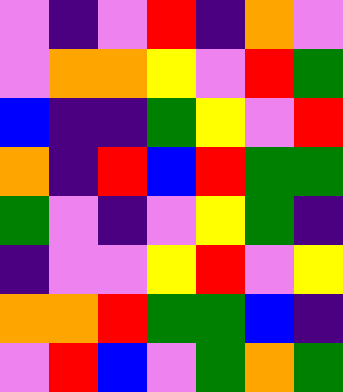[["violet", "indigo", "violet", "red", "indigo", "orange", "violet"], ["violet", "orange", "orange", "yellow", "violet", "red", "green"], ["blue", "indigo", "indigo", "green", "yellow", "violet", "red"], ["orange", "indigo", "red", "blue", "red", "green", "green"], ["green", "violet", "indigo", "violet", "yellow", "green", "indigo"], ["indigo", "violet", "violet", "yellow", "red", "violet", "yellow"], ["orange", "orange", "red", "green", "green", "blue", "indigo"], ["violet", "red", "blue", "violet", "green", "orange", "green"]]